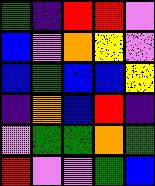[["green", "indigo", "red", "red", "violet"], ["blue", "violet", "orange", "yellow", "violet"], ["blue", "green", "blue", "blue", "yellow"], ["indigo", "orange", "blue", "red", "indigo"], ["violet", "green", "green", "orange", "green"], ["red", "violet", "violet", "green", "blue"]]